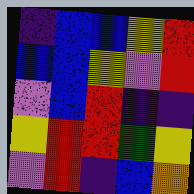[["indigo", "blue", "blue", "yellow", "red"], ["blue", "blue", "yellow", "violet", "red"], ["violet", "blue", "red", "indigo", "indigo"], ["yellow", "red", "red", "green", "yellow"], ["violet", "red", "indigo", "blue", "orange"]]